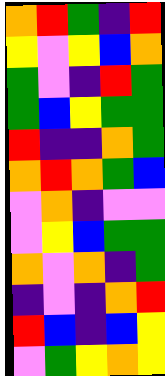[["orange", "red", "green", "indigo", "red"], ["yellow", "violet", "yellow", "blue", "orange"], ["green", "violet", "indigo", "red", "green"], ["green", "blue", "yellow", "green", "green"], ["red", "indigo", "indigo", "orange", "green"], ["orange", "red", "orange", "green", "blue"], ["violet", "orange", "indigo", "violet", "violet"], ["violet", "yellow", "blue", "green", "green"], ["orange", "violet", "orange", "indigo", "green"], ["indigo", "violet", "indigo", "orange", "red"], ["red", "blue", "indigo", "blue", "yellow"], ["violet", "green", "yellow", "orange", "yellow"]]